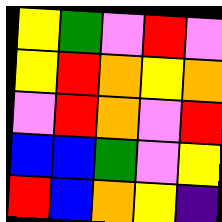[["yellow", "green", "violet", "red", "violet"], ["yellow", "red", "orange", "yellow", "orange"], ["violet", "red", "orange", "violet", "red"], ["blue", "blue", "green", "violet", "yellow"], ["red", "blue", "orange", "yellow", "indigo"]]